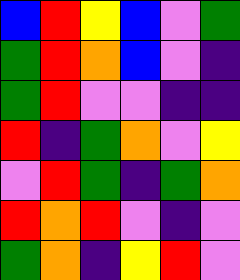[["blue", "red", "yellow", "blue", "violet", "green"], ["green", "red", "orange", "blue", "violet", "indigo"], ["green", "red", "violet", "violet", "indigo", "indigo"], ["red", "indigo", "green", "orange", "violet", "yellow"], ["violet", "red", "green", "indigo", "green", "orange"], ["red", "orange", "red", "violet", "indigo", "violet"], ["green", "orange", "indigo", "yellow", "red", "violet"]]